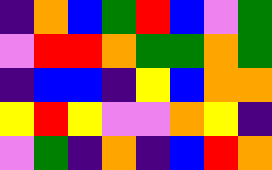[["indigo", "orange", "blue", "green", "red", "blue", "violet", "green"], ["violet", "red", "red", "orange", "green", "green", "orange", "green"], ["indigo", "blue", "blue", "indigo", "yellow", "blue", "orange", "orange"], ["yellow", "red", "yellow", "violet", "violet", "orange", "yellow", "indigo"], ["violet", "green", "indigo", "orange", "indigo", "blue", "red", "orange"]]